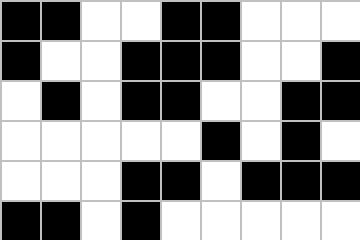[["black", "black", "white", "white", "black", "black", "white", "white", "white"], ["black", "white", "white", "black", "black", "black", "white", "white", "black"], ["white", "black", "white", "black", "black", "white", "white", "black", "black"], ["white", "white", "white", "white", "white", "black", "white", "black", "white"], ["white", "white", "white", "black", "black", "white", "black", "black", "black"], ["black", "black", "white", "black", "white", "white", "white", "white", "white"]]